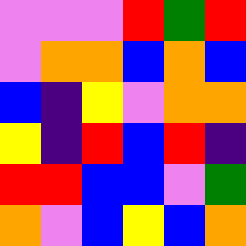[["violet", "violet", "violet", "red", "green", "red"], ["violet", "orange", "orange", "blue", "orange", "blue"], ["blue", "indigo", "yellow", "violet", "orange", "orange"], ["yellow", "indigo", "red", "blue", "red", "indigo"], ["red", "red", "blue", "blue", "violet", "green"], ["orange", "violet", "blue", "yellow", "blue", "orange"]]